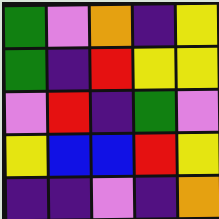[["green", "violet", "orange", "indigo", "yellow"], ["green", "indigo", "red", "yellow", "yellow"], ["violet", "red", "indigo", "green", "violet"], ["yellow", "blue", "blue", "red", "yellow"], ["indigo", "indigo", "violet", "indigo", "orange"]]